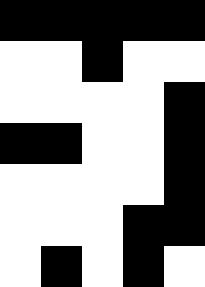[["black", "black", "black", "black", "black"], ["white", "white", "black", "white", "white"], ["white", "white", "white", "white", "black"], ["black", "black", "white", "white", "black"], ["white", "white", "white", "white", "black"], ["white", "white", "white", "black", "black"], ["white", "black", "white", "black", "white"]]